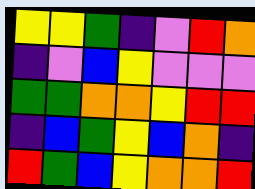[["yellow", "yellow", "green", "indigo", "violet", "red", "orange"], ["indigo", "violet", "blue", "yellow", "violet", "violet", "violet"], ["green", "green", "orange", "orange", "yellow", "red", "red"], ["indigo", "blue", "green", "yellow", "blue", "orange", "indigo"], ["red", "green", "blue", "yellow", "orange", "orange", "red"]]